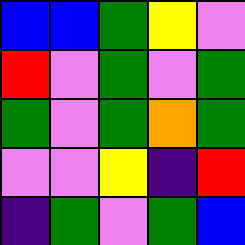[["blue", "blue", "green", "yellow", "violet"], ["red", "violet", "green", "violet", "green"], ["green", "violet", "green", "orange", "green"], ["violet", "violet", "yellow", "indigo", "red"], ["indigo", "green", "violet", "green", "blue"]]